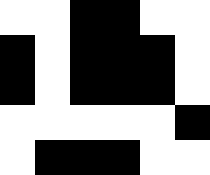[["white", "white", "black", "black", "white", "white"], ["black", "white", "black", "black", "black", "white"], ["black", "white", "black", "black", "black", "white"], ["white", "white", "white", "white", "white", "black"], ["white", "black", "black", "black", "white", "white"]]